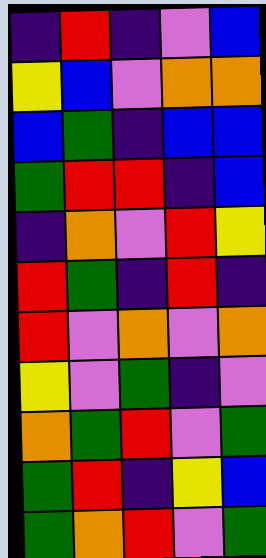[["indigo", "red", "indigo", "violet", "blue"], ["yellow", "blue", "violet", "orange", "orange"], ["blue", "green", "indigo", "blue", "blue"], ["green", "red", "red", "indigo", "blue"], ["indigo", "orange", "violet", "red", "yellow"], ["red", "green", "indigo", "red", "indigo"], ["red", "violet", "orange", "violet", "orange"], ["yellow", "violet", "green", "indigo", "violet"], ["orange", "green", "red", "violet", "green"], ["green", "red", "indigo", "yellow", "blue"], ["green", "orange", "red", "violet", "green"]]